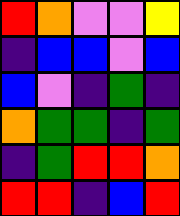[["red", "orange", "violet", "violet", "yellow"], ["indigo", "blue", "blue", "violet", "blue"], ["blue", "violet", "indigo", "green", "indigo"], ["orange", "green", "green", "indigo", "green"], ["indigo", "green", "red", "red", "orange"], ["red", "red", "indigo", "blue", "red"]]